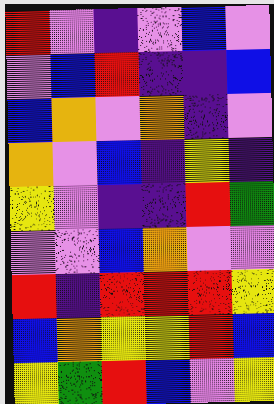[["red", "violet", "indigo", "violet", "blue", "violet"], ["violet", "blue", "red", "indigo", "indigo", "blue"], ["blue", "orange", "violet", "orange", "indigo", "violet"], ["orange", "violet", "blue", "indigo", "yellow", "indigo"], ["yellow", "violet", "indigo", "indigo", "red", "green"], ["violet", "violet", "blue", "orange", "violet", "violet"], ["red", "indigo", "red", "red", "red", "yellow"], ["blue", "orange", "yellow", "yellow", "red", "blue"], ["yellow", "green", "red", "blue", "violet", "yellow"]]